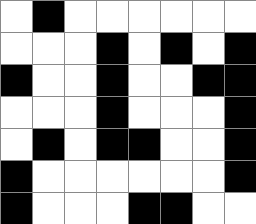[["white", "black", "white", "white", "white", "white", "white", "white"], ["white", "white", "white", "black", "white", "black", "white", "black"], ["black", "white", "white", "black", "white", "white", "black", "black"], ["white", "white", "white", "black", "white", "white", "white", "black"], ["white", "black", "white", "black", "black", "white", "white", "black"], ["black", "white", "white", "white", "white", "white", "white", "black"], ["black", "white", "white", "white", "black", "black", "white", "white"]]